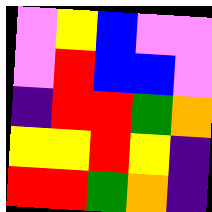[["violet", "yellow", "blue", "violet", "violet"], ["violet", "red", "blue", "blue", "violet"], ["indigo", "red", "red", "green", "orange"], ["yellow", "yellow", "red", "yellow", "indigo"], ["red", "red", "green", "orange", "indigo"]]